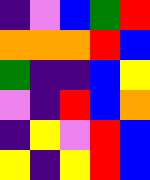[["indigo", "violet", "blue", "green", "red"], ["orange", "orange", "orange", "red", "blue"], ["green", "indigo", "indigo", "blue", "yellow"], ["violet", "indigo", "red", "blue", "orange"], ["indigo", "yellow", "violet", "red", "blue"], ["yellow", "indigo", "yellow", "red", "blue"]]